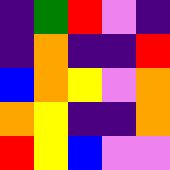[["indigo", "green", "red", "violet", "indigo"], ["indigo", "orange", "indigo", "indigo", "red"], ["blue", "orange", "yellow", "violet", "orange"], ["orange", "yellow", "indigo", "indigo", "orange"], ["red", "yellow", "blue", "violet", "violet"]]